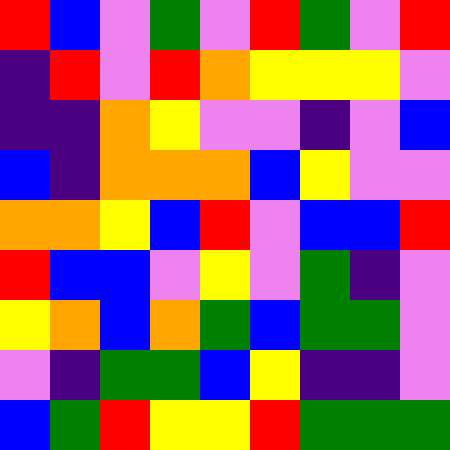[["red", "blue", "violet", "green", "violet", "red", "green", "violet", "red"], ["indigo", "red", "violet", "red", "orange", "yellow", "yellow", "yellow", "violet"], ["indigo", "indigo", "orange", "yellow", "violet", "violet", "indigo", "violet", "blue"], ["blue", "indigo", "orange", "orange", "orange", "blue", "yellow", "violet", "violet"], ["orange", "orange", "yellow", "blue", "red", "violet", "blue", "blue", "red"], ["red", "blue", "blue", "violet", "yellow", "violet", "green", "indigo", "violet"], ["yellow", "orange", "blue", "orange", "green", "blue", "green", "green", "violet"], ["violet", "indigo", "green", "green", "blue", "yellow", "indigo", "indigo", "violet"], ["blue", "green", "red", "yellow", "yellow", "red", "green", "green", "green"]]